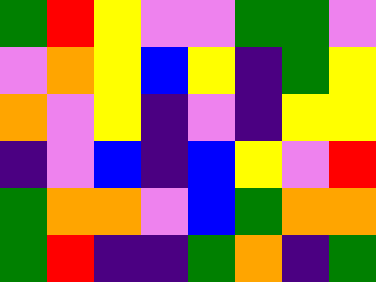[["green", "red", "yellow", "violet", "violet", "green", "green", "violet"], ["violet", "orange", "yellow", "blue", "yellow", "indigo", "green", "yellow"], ["orange", "violet", "yellow", "indigo", "violet", "indigo", "yellow", "yellow"], ["indigo", "violet", "blue", "indigo", "blue", "yellow", "violet", "red"], ["green", "orange", "orange", "violet", "blue", "green", "orange", "orange"], ["green", "red", "indigo", "indigo", "green", "orange", "indigo", "green"]]